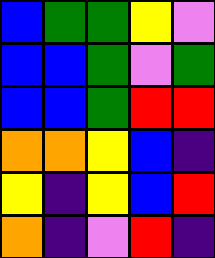[["blue", "green", "green", "yellow", "violet"], ["blue", "blue", "green", "violet", "green"], ["blue", "blue", "green", "red", "red"], ["orange", "orange", "yellow", "blue", "indigo"], ["yellow", "indigo", "yellow", "blue", "red"], ["orange", "indigo", "violet", "red", "indigo"]]